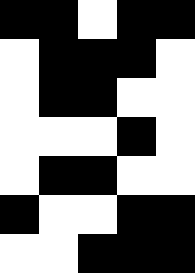[["black", "black", "white", "black", "black"], ["white", "black", "black", "black", "white"], ["white", "black", "black", "white", "white"], ["white", "white", "white", "black", "white"], ["white", "black", "black", "white", "white"], ["black", "white", "white", "black", "black"], ["white", "white", "black", "black", "black"]]